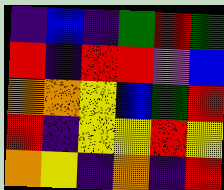[["indigo", "blue", "indigo", "green", "red", "green"], ["red", "indigo", "red", "red", "violet", "blue"], ["orange", "orange", "yellow", "blue", "green", "red"], ["red", "indigo", "yellow", "yellow", "red", "yellow"], ["orange", "yellow", "indigo", "orange", "indigo", "red"]]